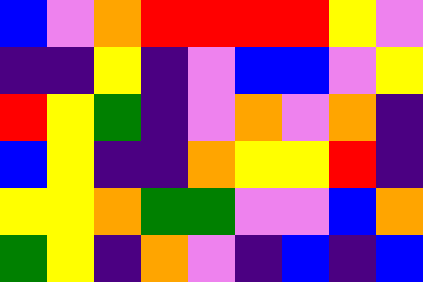[["blue", "violet", "orange", "red", "red", "red", "red", "yellow", "violet"], ["indigo", "indigo", "yellow", "indigo", "violet", "blue", "blue", "violet", "yellow"], ["red", "yellow", "green", "indigo", "violet", "orange", "violet", "orange", "indigo"], ["blue", "yellow", "indigo", "indigo", "orange", "yellow", "yellow", "red", "indigo"], ["yellow", "yellow", "orange", "green", "green", "violet", "violet", "blue", "orange"], ["green", "yellow", "indigo", "orange", "violet", "indigo", "blue", "indigo", "blue"]]